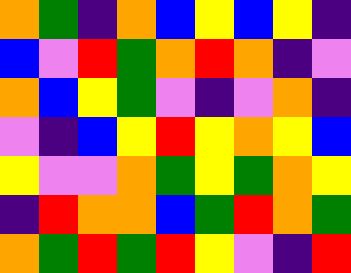[["orange", "green", "indigo", "orange", "blue", "yellow", "blue", "yellow", "indigo"], ["blue", "violet", "red", "green", "orange", "red", "orange", "indigo", "violet"], ["orange", "blue", "yellow", "green", "violet", "indigo", "violet", "orange", "indigo"], ["violet", "indigo", "blue", "yellow", "red", "yellow", "orange", "yellow", "blue"], ["yellow", "violet", "violet", "orange", "green", "yellow", "green", "orange", "yellow"], ["indigo", "red", "orange", "orange", "blue", "green", "red", "orange", "green"], ["orange", "green", "red", "green", "red", "yellow", "violet", "indigo", "red"]]